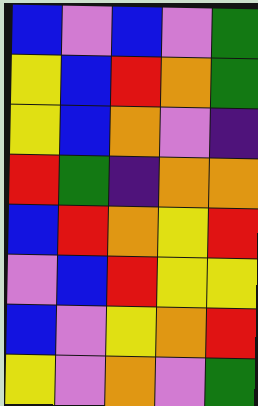[["blue", "violet", "blue", "violet", "green"], ["yellow", "blue", "red", "orange", "green"], ["yellow", "blue", "orange", "violet", "indigo"], ["red", "green", "indigo", "orange", "orange"], ["blue", "red", "orange", "yellow", "red"], ["violet", "blue", "red", "yellow", "yellow"], ["blue", "violet", "yellow", "orange", "red"], ["yellow", "violet", "orange", "violet", "green"]]